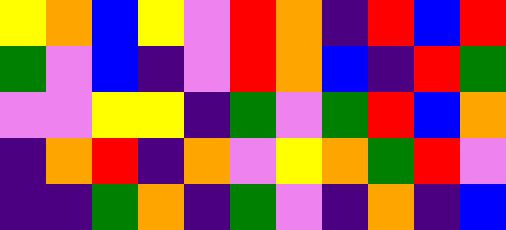[["yellow", "orange", "blue", "yellow", "violet", "red", "orange", "indigo", "red", "blue", "red"], ["green", "violet", "blue", "indigo", "violet", "red", "orange", "blue", "indigo", "red", "green"], ["violet", "violet", "yellow", "yellow", "indigo", "green", "violet", "green", "red", "blue", "orange"], ["indigo", "orange", "red", "indigo", "orange", "violet", "yellow", "orange", "green", "red", "violet"], ["indigo", "indigo", "green", "orange", "indigo", "green", "violet", "indigo", "orange", "indigo", "blue"]]